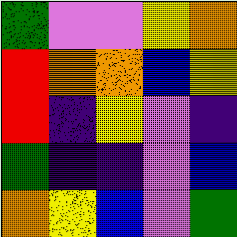[["green", "violet", "violet", "yellow", "orange"], ["red", "orange", "orange", "blue", "yellow"], ["red", "indigo", "yellow", "violet", "indigo"], ["green", "indigo", "indigo", "violet", "blue"], ["orange", "yellow", "blue", "violet", "green"]]